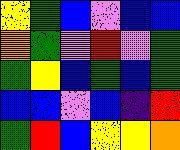[["yellow", "green", "blue", "violet", "blue", "blue"], ["orange", "green", "violet", "red", "violet", "green"], ["green", "yellow", "blue", "green", "blue", "green"], ["blue", "blue", "violet", "blue", "indigo", "red"], ["green", "red", "blue", "yellow", "yellow", "orange"]]